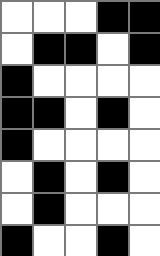[["white", "white", "white", "black", "black"], ["white", "black", "black", "white", "black"], ["black", "white", "white", "white", "white"], ["black", "black", "white", "black", "white"], ["black", "white", "white", "white", "white"], ["white", "black", "white", "black", "white"], ["white", "black", "white", "white", "white"], ["black", "white", "white", "black", "white"]]